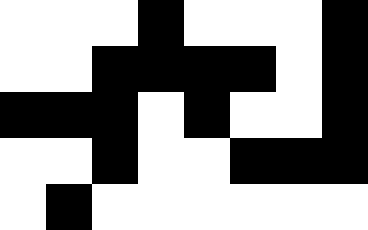[["white", "white", "white", "black", "white", "white", "white", "black"], ["white", "white", "black", "black", "black", "black", "white", "black"], ["black", "black", "black", "white", "black", "white", "white", "black"], ["white", "white", "black", "white", "white", "black", "black", "black"], ["white", "black", "white", "white", "white", "white", "white", "white"]]